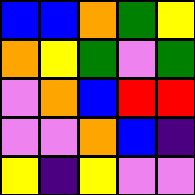[["blue", "blue", "orange", "green", "yellow"], ["orange", "yellow", "green", "violet", "green"], ["violet", "orange", "blue", "red", "red"], ["violet", "violet", "orange", "blue", "indigo"], ["yellow", "indigo", "yellow", "violet", "violet"]]